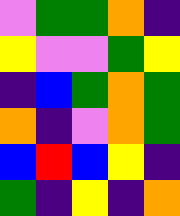[["violet", "green", "green", "orange", "indigo"], ["yellow", "violet", "violet", "green", "yellow"], ["indigo", "blue", "green", "orange", "green"], ["orange", "indigo", "violet", "orange", "green"], ["blue", "red", "blue", "yellow", "indigo"], ["green", "indigo", "yellow", "indigo", "orange"]]